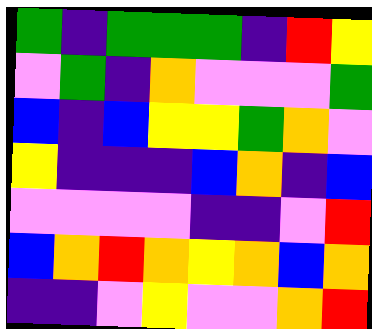[["green", "indigo", "green", "green", "green", "indigo", "red", "yellow"], ["violet", "green", "indigo", "orange", "violet", "violet", "violet", "green"], ["blue", "indigo", "blue", "yellow", "yellow", "green", "orange", "violet"], ["yellow", "indigo", "indigo", "indigo", "blue", "orange", "indigo", "blue"], ["violet", "violet", "violet", "violet", "indigo", "indigo", "violet", "red"], ["blue", "orange", "red", "orange", "yellow", "orange", "blue", "orange"], ["indigo", "indigo", "violet", "yellow", "violet", "violet", "orange", "red"]]